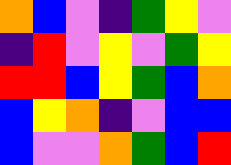[["orange", "blue", "violet", "indigo", "green", "yellow", "violet"], ["indigo", "red", "violet", "yellow", "violet", "green", "yellow"], ["red", "red", "blue", "yellow", "green", "blue", "orange"], ["blue", "yellow", "orange", "indigo", "violet", "blue", "blue"], ["blue", "violet", "violet", "orange", "green", "blue", "red"]]